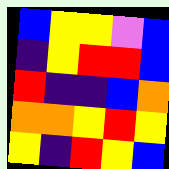[["blue", "yellow", "yellow", "violet", "blue"], ["indigo", "yellow", "red", "red", "blue"], ["red", "indigo", "indigo", "blue", "orange"], ["orange", "orange", "yellow", "red", "yellow"], ["yellow", "indigo", "red", "yellow", "blue"]]